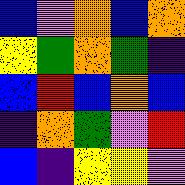[["blue", "violet", "orange", "blue", "orange"], ["yellow", "green", "orange", "green", "indigo"], ["blue", "red", "blue", "orange", "blue"], ["indigo", "orange", "green", "violet", "red"], ["blue", "indigo", "yellow", "yellow", "violet"]]